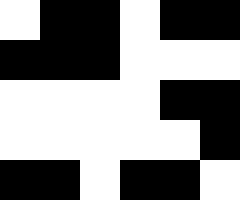[["white", "black", "black", "white", "black", "black"], ["black", "black", "black", "white", "white", "white"], ["white", "white", "white", "white", "black", "black"], ["white", "white", "white", "white", "white", "black"], ["black", "black", "white", "black", "black", "white"]]